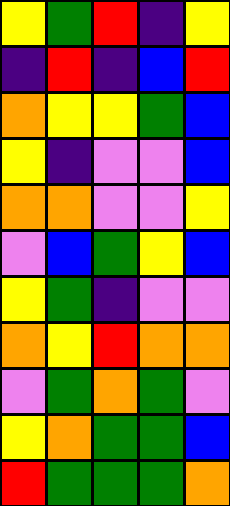[["yellow", "green", "red", "indigo", "yellow"], ["indigo", "red", "indigo", "blue", "red"], ["orange", "yellow", "yellow", "green", "blue"], ["yellow", "indigo", "violet", "violet", "blue"], ["orange", "orange", "violet", "violet", "yellow"], ["violet", "blue", "green", "yellow", "blue"], ["yellow", "green", "indigo", "violet", "violet"], ["orange", "yellow", "red", "orange", "orange"], ["violet", "green", "orange", "green", "violet"], ["yellow", "orange", "green", "green", "blue"], ["red", "green", "green", "green", "orange"]]